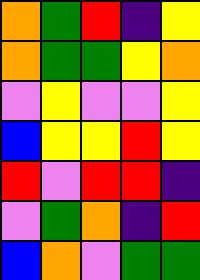[["orange", "green", "red", "indigo", "yellow"], ["orange", "green", "green", "yellow", "orange"], ["violet", "yellow", "violet", "violet", "yellow"], ["blue", "yellow", "yellow", "red", "yellow"], ["red", "violet", "red", "red", "indigo"], ["violet", "green", "orange", "indigo", "red"], ["blue", "orange", "violet", "green", "green"]]